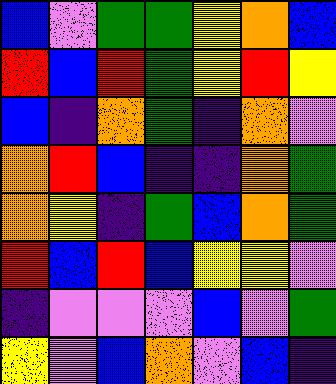[["blue", "violet", "green", "green", "yellow", "orange", "blue"], ["red", "blue", "red", "green", "yellow", "red", "yellow"], ["blue", "indigo", "orange", "green", "indigo", "orange", "violet"], ["orange", "red", "blue", "indigo", "indigo", "orange", "green"], ["orange", "yellow", "indigo", "green", "blue", "orange", "green"], ["red", "blue", "red", "blue", "yellow", "yellow", "violet"], ["indigo", "violet", "violet", "violet", "blue", "violet", "green"], ["yellow", "violet", "blue", "orange", "violet", "blue", "indigo"]]